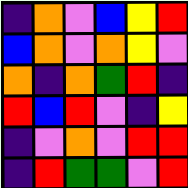[["indigo", "orange", "violet", "blue", "yellow", "red"], ["blue", "orange", "violet", "orange", "yellow", "violet"], ["orange", "indigo", "orange", "green", "red", "indigo"], ["red", "blue", "red", "violet", "indigo", "yellow"], ["indigo", "violet", "orange", "violet", "red", "red"], ["indigo", "red", "green", "green", "violet", "red"]]